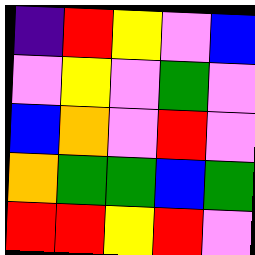[["indigo", "red", "yellow", "violet", "blue"], ["violet", "yellow", "violet", "green", "violet"], ["blue", "orange", "violet", "red", "violet"], ["orange", "green", "green", "blue", "green"], ["red", "red", "yellow", "red", "violet"]]